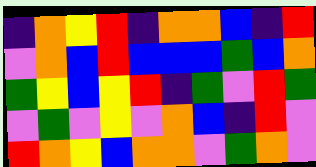[["indigo", "orange", "yellow", "red", "indigo", "orange", "orange", "blue", "indigo", "red"], ["violet", "orange", "blue", "red", "blue", "blue", "blue", "green", "blue", "orange"], ["green", "yellow", "blue", "yellow", "red", "indigo", "green", "violet", "red", "green"], ["violet", "green", "violet", "yellow", "violet", "orange", "blue", "indigo", "red", "violet"], ["red", "orange", "yellow", "blue", "orange", "orange", "violet", "green", "orange", "violet"]]